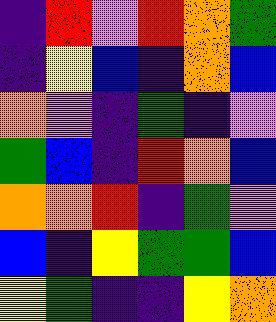[["indigo", "red", "violet", "red", "orange", "green"], ["indigo", "yellow", "blue", "indigo", "orange", "blue"], ["orange", "violet", "indigo", "green", "indigo", "violet"], ["green", "blue", "indigo", "red", "orange", "blue"], ["orange", "orange", "red", "indigo", "green", "violet"], ["blue", "indigo", "yellow", "green", "green", "blue"], ["yellow", "green", "indigo", "indigo", "yellow", "orange"]]